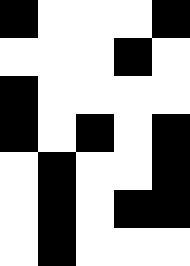[["black", "white", "white", "white", "black"], ["white", "white", "white", "black", "white"], ["black", "white", "white", "white", "white"], ["black", "white", "black", "white", "black"], ["white", "black", "white", "white", "black"], ["white", "black", "white", "black", "black"], ["white", "black", "white", "white", "white"]]